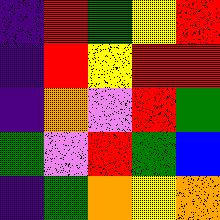[["indigo", "red", "green", "yellow", "red"], ["indigo", "red", "yellow", "red", "red"], ["indigo", "orange", "violet", "red", "green"], ["green", "violet", "red", "green", "blue"], ["indigo", "green", "orange", "yellow", "orange"]]